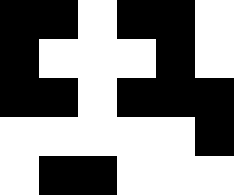[["black", "black", "white", "black", "black", "white"], ["black", "white", "white", "white", "black", "white"], ["black", "black", "white", "black", "black", "black"], ["white", "white", "white", "white", "white", "black"], ["white", "black", "black", "white", "white", "white"]]